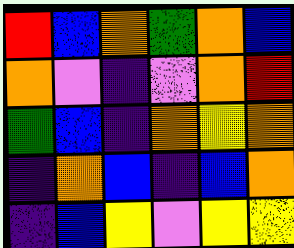[["red", "blue", "orange", "green", "orange", "blue"], ["orange", "violet", "indigo", "violet", "orange", "red"], ["green", "blue", "indigo", "orange", "yellow", "orange"], ["indigo", "orange", "blue", "indigo", "blue", "orange"], ["indigo", "blue", "yellow", "violet", "yellow", "yellow"]]